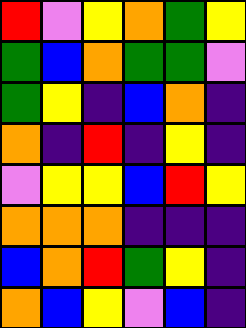[["red", "violet", "yellow", "orange", "green", "yellow"], ["green", "blue", "orange", "green", "green", "violet"], ["green", "yellow", "indigo", "blue", "orange", "indigo"], ["orange", "indigo", "red", "indigo", "yellow", "indigo"], ["violet", "yellow", "yellow", "blue", "red", "yellow"], ["orange", "orange", "orange", "indigo", "indigo", "indigo"], ["blue", "orange", "red", "green", "yellow", "indigo"], ["orange", "blue", "yellow", "violet", "blue", "indigo"]]